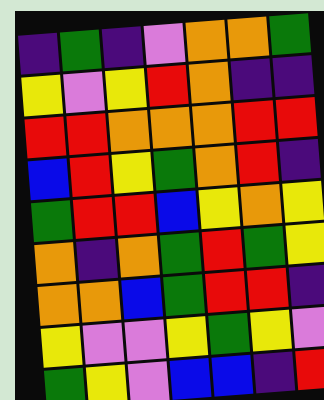[["indigo", "green", "indigo", "violet", "orange", "orange", "green"], ["yellow", "violet", "yellow", "red", "orange", "indigo", "indigo"], ["red", "red", "orange", "orange", "orange", "red", "red"], ["blue", "red", "yellow", "green", "orange", "red", "indigo"], ["green", "red", "red", "blue", "yellow", "orange", "yellow"], ["orange", "indigo", "orange", "green", "red", "green", "yellow"], ["orange", "orange", "blue", "green", "red", "red", "indigo"], ["yellow", "violet", "violet", "yellow", "green", "yellow", "violet"], ["green", "yellow", "violet", "blue", "blue", "indigo", "red"]]